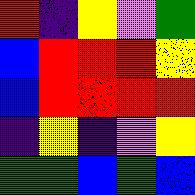[["red", "indigo", "yellow", "violet", "green"], ["blue", "red", "red", "red", "yellow"], ["blue", "red", "red", "red", "red"], ["indigo", "yellow", "indigo", "violet", "yellow"], ["green", "green", "blue", "green", "blue"]]